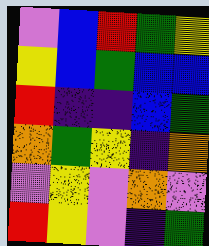[["violet", "blue", "red", "green", "yellow"], ["yellow", "blue", "green", "blue", "blue"], ["red", "indigo", "indigo", "blue", "green"], ["orange", "green", "yellow", "indigo", "orange"], ["violet", "yellow", "violet", "orange", "violet"], ["red", "yellow", "violet", "indigo", "green"]]